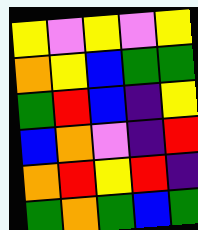[["yellow", "violet", "yellow", "violet", "yellow"], ["orange", "yellow", "blue", "green", "green"], ["green", "red", "blue", "indigo", "yellow"], ["blue", "orange", "violet", "indigo", "red"], ["orange", "red", "yellow", "red", "indigo"], ["green", "orange", "green", "blue", "green"]]